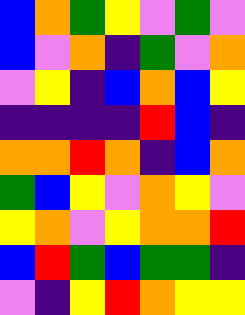[["blue", "orange", "green", "yellow", "violet", "green", "violet"], ["blue", "violet", "orange", "indigo", "green", "violet", "orange"], ["violet", "yellow", "indigo", "blue", "orange", "blue", "yellow"], ["indigo", "indigo", "indigo", "indigo", "red", "blue", "indigo"], ["orange", "orange", "red", "orange", "indigo", "blue", "orange"], ["green", "blue", "yellow", "violet", "orange", "yellow", "violet"], ["yellow", "orange", "violet", "yellow", "orange", "orange", "red"], ["blue", "red", "green", "blue", "green", "green", "indigo"], ["violet", "indigo", "yellow", "red", "orange", "yellow", "yellow"]]